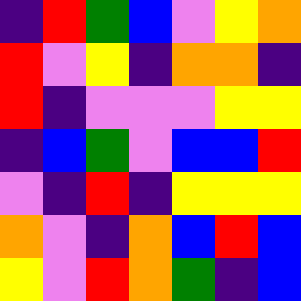[["indigo", "red", "green", "blue", "violet", "yellow", "orange"], ["red", "violet", "yellow", "indigo", "orange", "orange", "indigo"], ["red", "indigo", "violet", "violet", "violet", "yellow", "yellow"], ["indigo", "blue", "green", "violet", "blue", "blue", "red"], ["violet", "indigo", "red", "indigo", "yellow", "yellow", "yellow"], ["orange", "violet", "indigo", "orange", "blue", "red", "blue"], ["yellow", "violet", "red", "orange", "green", "indigo", "blue"]]